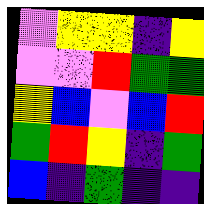[["violet", "yellow", "yellow", "indigo", "yellow"], ["violet", "violet", "red", "green", "green"], ["yellow", "blue", "violet", "blue", "red"], ["green", "red", "yellow", "indigo", "green"], ["blue", "indigo", "green", "indigo", "indigo"]]